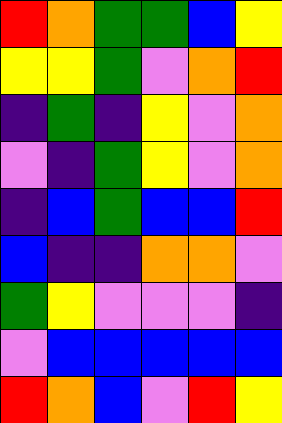[["red", "orange", "green", "green", "blue", "yellow"], ["yellow", "yellow", "green", "violet", "orange", "red"], ["indigo", "green", "indigo", "yellow", "violet", "orange"], ["violet", "indigo", "green", "yellow", "violet", "orange"], ["indigo", "blue", "green", "blue", "blue", "red"], ["blue", "indigo", "indigo", "orange", "orange", "violet"], ["green", "yellow", "violet", "violet", "violet", "indigo"], ["violet", "blue", "blue", "blue", "blue", "blue"], ["red", "orange", "blue", "violet", "red", "yellow"]]